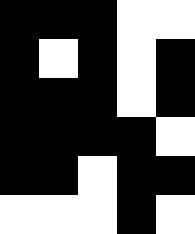[["black", "black", "black", "white", "white"], ["black", "white", "black", "white", "black"], ["black", "black", "black", "white", "black"], ["black", "black", "black", "black", "white"], ["black", "black", "white", "black", "black"], ["white", "white", "white", "black", "white"]]